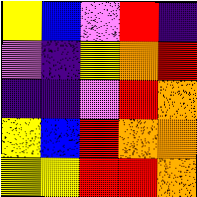[["yellow", "blue", "violet", "red", "indigo"], ["violet", "indigo", "yellow", "orange", "red"], ["indigo", "indigo", "violet", "red", "orange"], ["yellow", "blue", "red", "orange", "orange"], ["yellow", "yellow", "red", "red", "orange"]]